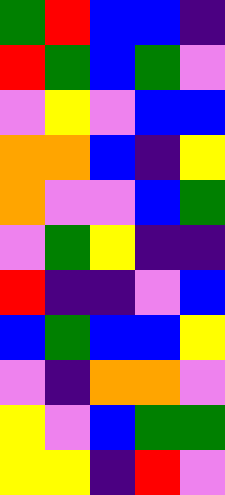[["green", "red", "blue", "blue", "indigo"], ["red", "green", "blue", "green", "violet"], ["violet", "yellow", "violet", "blue", "blue"], ["orange", "orange", "blue", "indigo", "yellow"], ["orange", "violet", "violet", "blue", "green"], ["violet", "green", "yellow", "indigo", "indigo"], ["red", "indigo", "indigo", "violet", "blue"], ["blue", "green", "blue", "blue", "yellow"], ["violet", "indigo", "orange", "orange", "violet"], ["yellow", "violet", "blue", "green", "green"], ["yellow", "yellow", "indigo", "red", "violet"]]